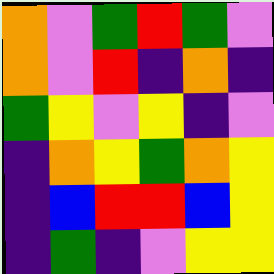[["orange", "violet", "green", "red", "green", "violet"], ["orange", "violet", "red", "indigo", "orange", "indigo"], ["green", "yellow", "violet", "yellow", "indigo", "violet"], ["indigo", "orange", "yellow", "green", "orange", "yellow"], ["indigo", "blue", "red", "red", "blue", "yellow"], ["indigo", "green", "indigo", "violet", "yellow", "yellow"]]